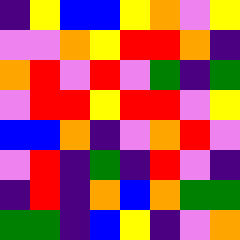[["indigo", "yellow", "blue", "blue", "yellow", "orange", "violet", "yellow"], ["violet", "violet", "orange", "yellow", "red", "red", "orange", "indigo"], ["orange", "red", "violet", "red", "violet", "green", "indigo", "green"], ["violet", "red", "red", "yellow", "red", "red", "violet", "yellow"], ["blue", "blue", "orange", "indigo", "violet", "orange", "red", "violet"], ["violet", "red", "indigo", "green", "indigo", "red", "violet", "indigo"], ["indigo", "red", "indigo", "orange", "blue", "orange", "green", "green"], ["green", "green", "indigo", "blue", "yellow", "indigo", "violet", "orange"]]